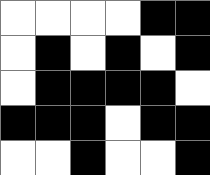[["white", "white", "white", "white", "black", "black"], ["white", "black", "white", "black", "white", "black"], ["white", "black", "black", "black", "black", "white"], ["black", "black", "black", "white", "black", "black"], ["white", "white", "black", "white", "white", "black"]]